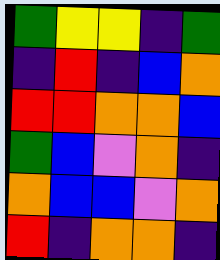[["green", "yellow", "yellow", "indigo", "green"], ["indigo", "red", "indigo", "blue", "orange"], ["red", "red", "orange", "orange", "blue"], ["green", "blue", "violet", "orange", "indigo"], ["orange", "blue", "blue", "violet", "orange"], ["red", "indigo", "orange", "orange", "indigo"]]